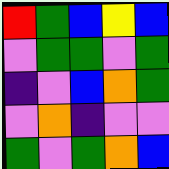[["red", "green", "blue", "yellow", "blue"], ["violet", "green", "green", "violet", "green"], ["indigo", "violet", "blue", "orange", "green"], ["violet", "orange", "indigo", "violet", "violet"], ["green", "violet", "green", "orange", "blue"]]